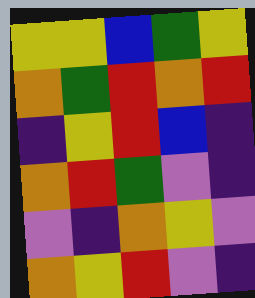[["yellow", "yellow", "blue", "green", "yellow"], ["orange", "green", "red", "orange", "red"], ["indigo", "yellow", "red", "blue", "indigo"], ["orange", "red", "green", "violet", "indigo"], ["violet", "indigo", "orange", "yellow", "violet"], ["orange", "yellow", "red", "violet", "indigo"]]